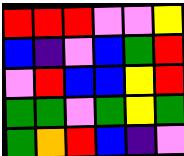[["red", "red", "red", "violet", "violet", "yellow"], ["blue", "indigo", "violet", "blue", "green", "red"], ["violet", "red", "blue", "blue", "yellow", "red"], ["green", "green", "violet", "green", "yellow", "green"], ["green", "orange", "red", "blue", "indigo", "violet"]]